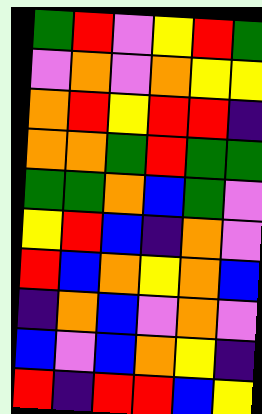[["green", "red", "violet", "yellow", "red", "green"], ["violet", "orange", "violet", "orange", "yellow", "yellow"], ["orange", "red", "yellow", "red", "red", "indigo"], ["orange", "orange", "green", "red", "green", "green"], ["green", "green", "orange", "blue", "green", "violet"], ["yellow", "red", "blue", "indigo", "orange", "violet"], ["red", "blue", "orange", "yellow", "orange", "blue"], ["indigo", "orange", "blue", "violet", "orange", "violet"], ["blue", "violet", "blue", "orange", "yellow", "indigo"], ["red", "indigo", "red", "red", "blue", "yellow"]]